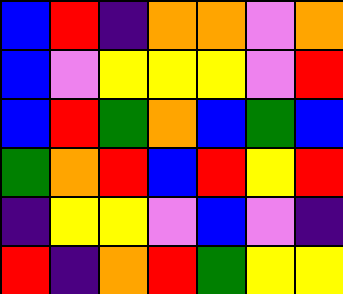[["blue", "red", "indigo", "orange", "orange", "violet", "orange"], ["blue", "violet", "yellow", "yellow", "yellow", "violet", "red"], ["blue", "red", "green", "orange", "blue", "green", "blue"], ["green", "orange", "red", "blue", "red", "yellow", "red"], ["indigo", "yellow", "yellow", "violet", "blue", "violet", "indigo"], ["red", "indigo", "orange", "red", "green", "yellow", "yellow"]]